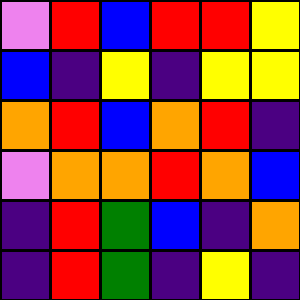[["violet", "red", "blue", "red", "red", "yellow"], ["blue", "indigo", "yellow", "indigo", "yellow", "yellow"], ["orange", "red", "blue", "orange", "red", "indigo"], ["violet", "orange", "orange", "red", "orange", "blue"], ["indigo", "red", "green", "blue", "indigo", "orange"], ["indigo", "red", "green", "indigo", "yellow", "indigo"]]